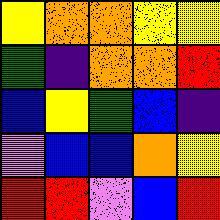[["yellow", "orange", "orange", "yellow", "yellow"], ["green", "indigo", "orange", "orange", "red"], ["blue", "yellow", "green", "blue", "indigo"], ["violet", "blue", "blue", "orange", "yellow"], ["red", "red", "violet", "blue", "red"]]